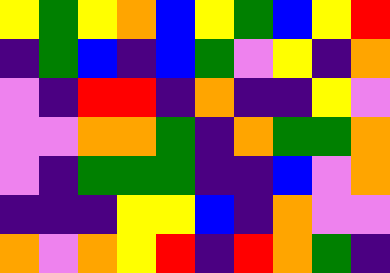[["yellow", "green", "yellow", "orange", "blue", "yellow", "green", "blue", "yellow", "red"], ["indigo", "green", "blue", "indigo", "blue", "green", "violet", "yellow", "indigo", "orange"], ["violet", "indigo", "red", "red", "indigo", "orange", "indigo", "indigo", "yellow", "violet"], ["violet", "violet", "orange", "orange", "green", "indigo", "orange", "green", "green", "orange"], ["violet", "indigo", "green", "green", "green", "indigo", "indigo", "blue", "violet", "orange"], ["indigo", "indigo", "indigo", "yellow", "yellow", "blue", "indigo", "orange", "violet", "violet"], ["orange", "violet", "orange", "yellow", "red", "indigo", "red", "orange", "green", "indigo"]]